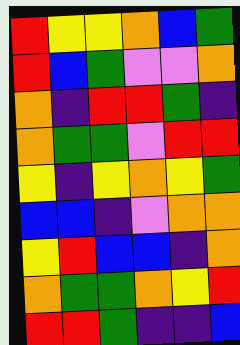[["red", "yellow", "yellow", "orange", "blue", "green"], ["red", "blue", "green", "violet", "violet", "orange"], ["orange", "indigo", "red", "red", "green", "indigo"], ["orange", "green", "green", "violet", "red", "red"], ["yellow", "indigo", "yellow", "orange", "yellow", "green"], ["blue", "blue", "indigo", "violet", "orange", "orange"], ["yellow", "red", "blue", "blue", "indigo", "orange"], ["orange", "green", "green", "orange", "yellow", "red"], ["red", "red", "green", "indigo", "indigo", "blue"]]